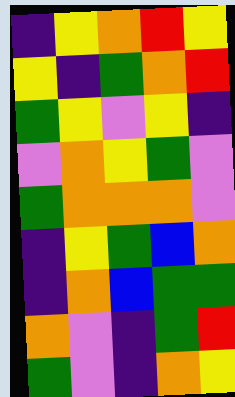[["indigo", "yellow", "orange", "red", "yellow"], ["yellow", "indigo", "green", "orange", "red"], ["green", "yellow", "violet", "yellow", "indigo"], ["violet", "orange", "yellow", "green", "violet"], ["green", "orange", "orange", "orange", "violet"], ["indigo", "yellow", "green", "blue", "orange"], ["indigo", "orange", "blue", "green", "green"], ["orange", "violet", "indigo", "green", "red"], ["green", "violet", "indigo", "orange", "yellow"]]